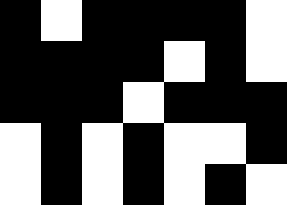[["black", "white", "black", "black", "black", "black", "white"], ["black", "black", "black", "black", "white", "black", "white"], ["black", "black", "black", "white", "black", "black", "black"], ["white", "black", "white", "black", "white", "white", "black"], ["white", "black", "white", "black", "white", "black", "white"]]